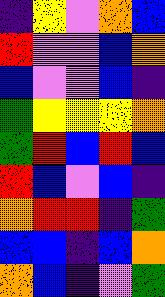[["indigo", "yellow", "violet", "orange", "blue"], ["red", "violet", "violet", "blue", "orange"], ["blue", "violet", "violet", "blue", "indigo"], ["green", "yellow", "yellow", "yellow", "orange"], ["green", "red", "blue", "red", "blue"], ["red", "blue", "violet", "blue", "indigo"], ["orange", "red", "red", "indigo", "green"], ["blue", "blue", "indigo", "blue", "orange"], ["orange", "blue", "indigo", "violet", "green"]]